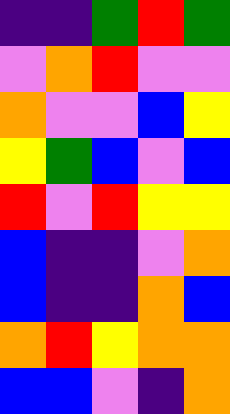[["indigo", "indigo", "green", "red", "green"], ["violet", "orange", "red", "violet", "violet"], ["orange", "violet", "violet", "blue", "yellow"], ["yellow", "green", "blue", "violet", "blue"], ["red", "violet", "red", "yellow", "yellow"], ["blue", "indigo", "indigo", "violet", "orange"], ["blue", "indigo", "indigo", "orange", "blue"], ["orange", "red", "yellow", "orange", "orange"], ["blue", "blue", "violet", "indigo", "orange"]]